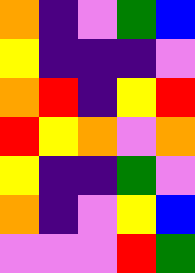[["orange", "indigo", "violet", "green", "blue"], ["yellow", "indigo", "indigo", "indigo", "violet"], ["orange", "red", "indigo", "yellow", "red"], ["red", "yellow", "orange", "violet", "orange"], ["yellow", "indigo", "indigo", "green", "violet"], ["orange", "indigo", "violet", "yellow", "blue"], ["violet", "violet", "violet", "red", "green"]]